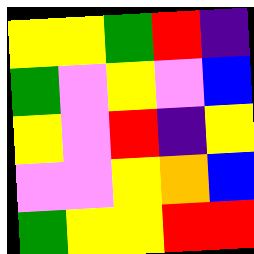[["yellow", "yellow", "green", "red", "indigo"], ["green", "violet", "yellow", "violet", "blue"], ["yellow", "violet", "red", "indigo", "yellow"], ["violet", "violet", "yellow", "orange", "blue"], ["green", "yellow", "yellow", "red", "red"]]